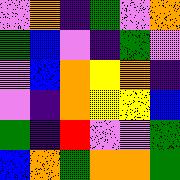[["violet", "orange", "indigo", "green", "violet", "orange"], ["green", "blue", "violet", "indigo", "green", "violet"], ["violet", "blue", "orange", "yellow", "orange", "indigo"], ["violet", "indigo", "orange", "yellow", "yellow", "blue"], ["green", "indigo", "red", "violet", "violet", "green"], ["blue", "orange", "green", "orange", "orange", "green"]]